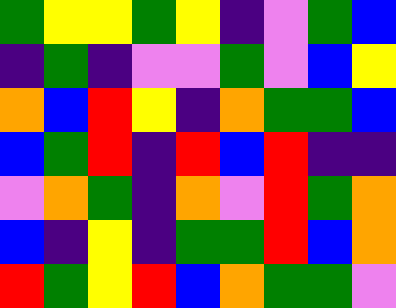[["green", "yellow", "yellow", "green", "yellow", "indigo", "violet", "green", "blue"], ["indigo", "green", "indigo", "violet", "violet", "green", "violet", "blue", "yellow"], ["orange", "blue", "red", "yellow", "indigo", "orange", "green", "green", "blue"], ["blue", "green", "red", "indigo", "red", "blue", "red", "indigo", "indigo"], ["violet", "orange", "green", "indigo", "orange", "violet", "red", "green", "orange"], ["blue", "indigo", "yellow", "indigo", "green", "green", "red", "blue", "orange"], ["red", "green", "yellow", "red", "blue", "orange", "green", "green", "violet"]]